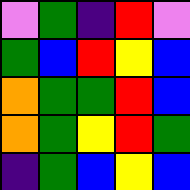[["violet", "green", "indigo", "red", "violet"], ["green", "blue", "red", "yellow", "blue"], ["orange", "green", "green", "red", "blue"], ["orange", "green", "yellow", "red", "green"], ["indigo", "green", "blue", "yellow", "blue"]]